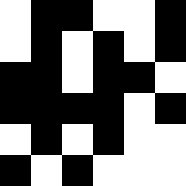[["white", "black", "black", "white", "white", "black"], ["white", "black", "white", "black", "white", "black"], ["black", "black", "white", "black", "black", "white"], ["black", "black", "black", "black", "white", "black"], ["white", "black", "white", "black", "white", "white"], ["black", "white", "black", "white", "white", "white"]]